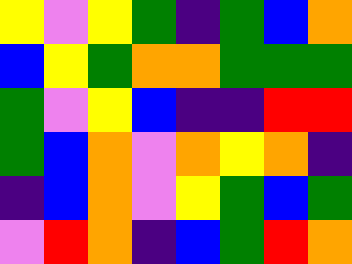[["yellow", "violet", "yellow", "green", "indigo", "green", "blue", "orange"], ["blue", "yellow", "green", "orange", "orange", "green", "green", "green"], ["green", "violet", "yellow", "blue", "indigo", "indigo", "red", "red"], ["green", "blue", "orange", "violet", "orange", "yellow", "orange", "indigo"], ["indigo", "blue", "orange", "violet", "yellow", "green", "blue", "green"], ["violet", "red", "orange", "indigo", "blue", "green", "red", "orange"]]